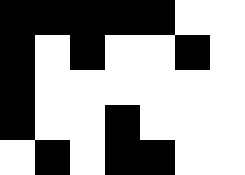[["black", "black", "black", "black", "black", "white", "white"], ["black", "white", "black", "white", "white", "black", "white"], ["black", "white", "white", "white", "white", "white", "white"], ["black", "white", "white", "black", "white", "white", "white"], ["white", "black", "white", "black", "black", "white", "white"]]